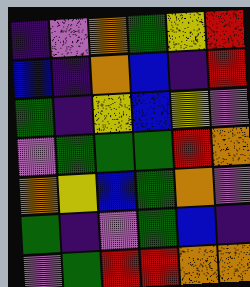[["indigo", "violet", "orange", "green", "yellow", "red"], ["blue", "indigo", "orange", "blue", "indigo", "red"], ["green", "indigo", "yellow", "blue", "yellow", "violet"], ["violet", "green", "green", "green", "red", "orange"], ["orange", "yellow", "blue", "green", "orange", "violet"], ["green", "indigo", "violet", "green", "blue", "indigo"], ["violet", "green", "red", "red", "orange", "orange"]]